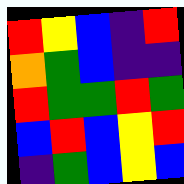[["red", "yellow", "blue", "indigo", "red"], ["orange", "green", "blue", "indigo", "indigo"], ["red", "green", "green", "red", "green"], ["blue", "red", "blue", "yellow", "red"], ["indigo", "green", "blue", "yellow", "blue"]]